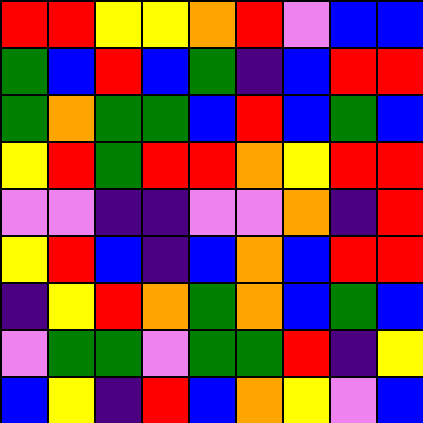[["red", "red", "yellow", "yellow", "orange", "red", "violet", "blue", "blue"], ["green", "blue", "red", "blue", "green", "indigo", "blue", "red", "red"], ["green", "orange", "green", "green", "blue", "red", "blue", "green", "blue"], ["yellow", "red", "green", "red", "red", "orange", "yellow", "red", "red"], ["violet", "violet", "indigo", "indigo", "violet", "violet", "orange", "indigo", "red"], ["yellow", "red", "blue", "indigo", "blue", "orange", "blue", "red", "red"], ["indigo", "yellow", "red", "orange", "green", "orange", "blue", "green", "blue"], ["violet", "green", "green", "violet", "green", "green", "red", "indigo", "yellow"], ["blue", "yellow", "indigo", "red", "blue", "orange", "yellow", "violet", "blue"]]